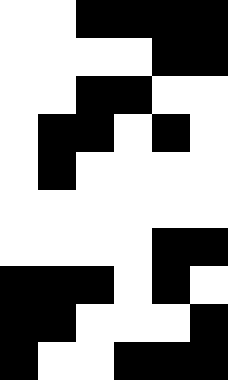[["white", "white", "black", "black", "black", "black"], ["white", "white", "white", "white", "black", "black"], ["white", "white", "black", "black", "white", "white"], ["white", "black", "black", "white", "black", "white"], ["white", "black", "white", "white", "white", "white"], ["white", "white", "white", "white", "white", "white"], ["white", "white", "white", "white", "black", "black"], ["black", "black", "black", "white", "black", "white"], ["black", "black", "white", "white", "white", "black"], ["black", "white", "white", "black", "black", "black"]]